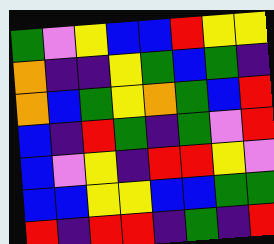[["green", "violet", "yellow", "blue", "blue", "red", "yellow", "yellow"], ["orange", "indigo", "indigo", "yellow", "green", "blue", "green", "indigo"], ["orange", "blue", "green", "yellow", "orange", "green", "blue", "red"], ["blue", "indigo", "red", "green", "indigo", "green", "violet", "red"], ["blue", "violet", "yellow", "indigo", "red", "red", "yellow", "violet"], ["blue", "blue", "yellow", "yellow", "blue", "blue", "green", "green"], ["red", "indigo", "red", "red", "indigo", "green", "indigo", "red"]]